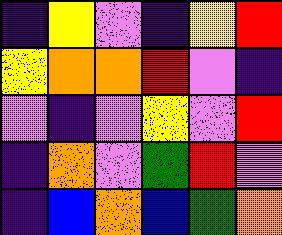[["indigo", "yellow", "violet", "indigo", "yellow", "red"], ["yellow", "orange", "orange", "red", "violet", "indigo"], ["violet", "indigo", "violet", "yellow", "violet", "red"], ["indigo", "orange", "violet", "green", "red", "violet"], ["indigo", "blue", "orange", "blue", "green", "orange"]]